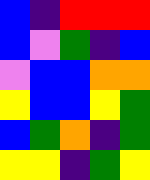[["blue", "indigo", "red", "red", "red"], ["blue", "violet", "green", "indigo", "blue"], ["violet", "blue", "blue", "orange", "orange"], ["yellow", "blue", "blue", "yellow", "green"], ["blue", "green", "orange", "indigo", "green"], ["yellow", "yellow", "indigo", "green", "yellow"]]